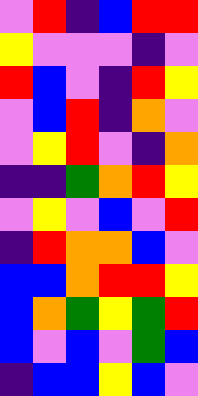[["violet", "red", "indigo", "blue", "red", "red"], ["yellow", "violet", "violet", "violet", "indigo", "violet"], ["red", "blue", "violet", "indigo", "red", "yellow"], ["violet", "blue", "red", "indigo", "orange", "violet"], ["violet", "yellow", "red", "violet", "indigo", "orange"], ["indigo", "indigo", "green", "orange", "red", "yellow"], ["violet", "yellow", "violet", "blue", "violet", "red"], ["indigo", "red", "orange", "orange", "blue", "violet"], ["blue", "blue", "orange", "red", "red", "yellow"], ["blue", "orange", "green", "yellow", "green", "red"], ["blue", "violet", "blue", "violet", "green", "blue"], ["indigo", "blue", "blue", "yellow", "blue", "violet"]]